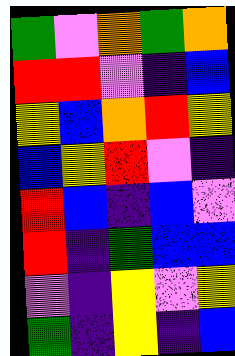[["green", "violet", "orange", "green", "orange"], ["red", "red", "violet", "indigo", "blue"], ["yellow", "blue", "orange", "red", "yellow"], ["blue", "yellow", "red", "violet", "indigo"], ["red", "blue", "indigo", "blue", "violet"], ["red", "indigo", "green", "blue", "blue"], ["violet", "indigo", "yellow", "violet", "yellow"], ["green", "indigo", "yellow", "indigo", "blue"]]